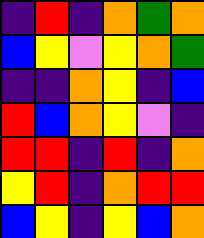[["indigo", "red", "indigo", "orange", "green", "orange"], ["blue", "yellow", "violet", "yellow", "orange", "green"], ["indigo", "indigo", "orange", "yellow", "indigo", "blue"], ["red", "blue", "orange", "yellow", "violet", "indigo"], ["red", "red", "indigo", "red", "indigo", "orange"], ["yellow", "red", "indigo", "orange", "red", "red"], ["blue", "yellow", "indigo", "yellow", "blue", "orange"]]